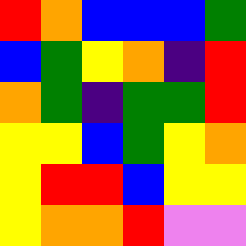[["red", "orange", "blue", "blue", "blue", "green"], ["blue", "green", "yellow", "orange", "indigo", "red"], ["orange", "green", "indigo", "green", "green", "red"], ["yellow", "yellow", "blue", "green", "yellow", "orange"], ["yellow", "red", "red", "blue", "yellow", "yellow"], ["yellow", "orange", "orange", "red", "violet", "violet"]]